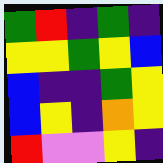[["green", "red", "indigo", "green", "indigo"], ["yellow", "yellow", "green", "yellow", "blue"], ["blue", "indigo", "indigo", "green", "yellow"], ["blue", "yellow", "indigo", "orange", "yellow"], ["red", "violet", "violet", "yellow", "indigo"]]